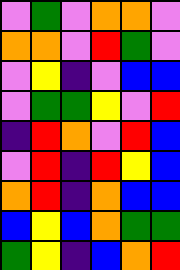[["violet", "green", "violet", "orange", "orange", "violet"], ["orange", "orange", "violet", "red", "green", "violet"], ["violet", "yellow", "indigo", "violet", "blue", "blue"], ["violet", "green", "green", "yellow", "violet", "red"], ["indigo", "red", "orange", "violet", "red", "blue"], ["violet", "red", "indigo", "red", "yellow", "blue"], ["orange", "red", "indigo", "orange", "blue", "blue"], ["blue", "yellow", "blue", "orange", "green", "green"], ["green", "yellow", "indigo", "blue", "orange", "red"]]